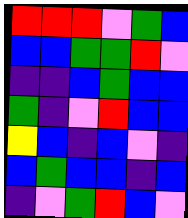[["red", "red", "red", "violet", "green", "blue"], ["blue", "blue", "green", "green", "red", "violet"], ["indigo", "indigo", "blue", "green", "blue", "blue"], ["green", "indigo", "violet", "red", "blue", "blue"], ["yellow", "blue", "indigo", "blue", "violet", "indigo"], ["blue", "green", "blue", "blue", "indigo", "blue"], ["indigo", "violet", "green", "red", "blue", "violet"]]